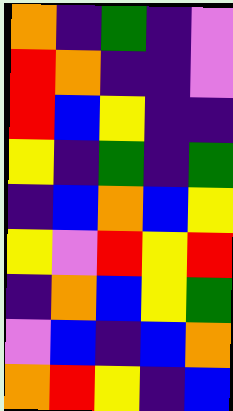[["orange", "indigo", "green", "indigo", "violet"], ["red", "orange", "indigo", "indigo", "violet"], ["red", "blue", "yellow", "indigo", "indigo"], ["yellow", "indigo", "green", "indigo", "green"], ["indigo", "blue", "orange", "blue", "yellow"], ["yellow", "violet", "red", "yellow", "red"], ["indigo", "orange", "blue", "yellow", "green"], ["violet", "blue", "indigo", "blue", "orange"], ["orange", "red", "yellow", "indigo", "blue"]]